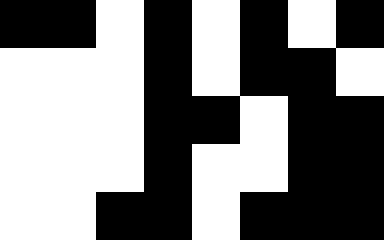[["black", "black", "white", "black", "white", "black", "white", "black"], ["white", "white", "white", "black", "white", "black", "black", "white"], ["white", "white", "white", "black", "black", "white", "black", "black"], ["white", "white", "white", "black", "white", "white", "black", "black"], ["white", "white", "black", "black", "white", "black", "black", "black"]]